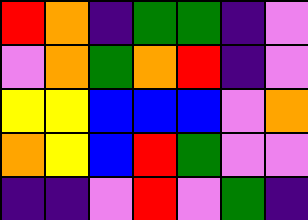[["red", "orange", "indigo", "green", "green", "indigo", "violet"], ["violet", "orange", "green", "orange", "red", "indigo", "violet"], ["yellow", "yellow", "blue", "blue", "blue", "violet", "orange"], ["orange", "yellow", "blue", "red", "green", "violet", "violet"], ["indigo", "indigo", "violet", "red", "violet", "green", "indigo"]]